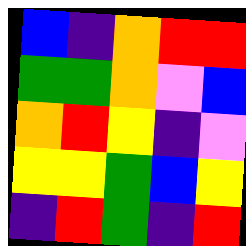[["blue", "indigo", "orange", "red", "red"], ["green", "green", "orange", "violet", "blue"], ["orange", "red", "yellow", "indigo", "violet"], ["yellow", "yellow", "green", "blue", "yellow"], ["indigo", "red", "green", "indigo", "red"]]